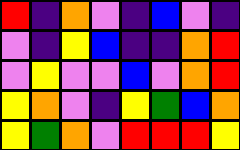[["red", "indigo", "orange", "violet", "indigo", "blue", "violet", "indigo"], ["violet", "indigo", "yellow", "blue", "indigo", "indigo", "orange", "red"], ["violet", "yellow", "violet", "violet", "blue", "violet", "orange", "red"], ["yellow", "orange", "violet", "indigo", "yellow", "green", "blue", "orange"], ["yellow", "green", "orange", "violet", "red", "red", "red", "yellow"]]